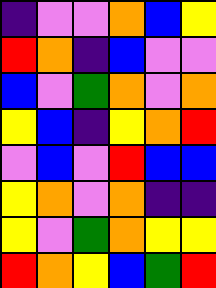[["indigo", "violet", "violet", "orange", "blue", "yellow"], ["red", "orange", "indigo", "blue", "violet", "violet"], ["blue", "violet", "green", "orange", "violet", "orange"], ["yellow", "blue", "indigo", "yellow", "orange", "red"], ["violet", "blue", "violet", "red", "blue", "blue"], ["yellow", "orange", "violet", "orange", "indigo", "indigo"], ["yellow", "violet", "green", "orange", "yellow", "yellow"], ["red", "orange", "yellow", "blue", "green", "red"]]